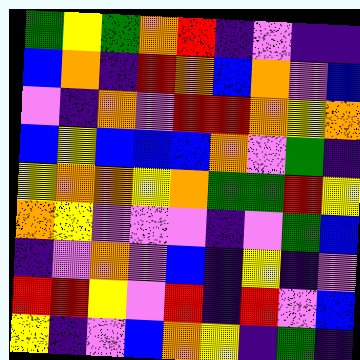[["green", "yellow", "green", "orange", "red", "indigo", "violet", "indigo", "indigo"], ["blue", "orange", "indigo", "red", "orange", "blue", "orange", "violet", "blue"], ["violet", "indigo", "orange", "violet", "red", "red", "orange", "yellow", "orange"], ["blue", "yellow", "blue", "blue", "blue", "orange", "violet", "green", "indigo"], ["yellow", "orange", "orange", "yellow", "orange", "green", "green", "red", "yellow"], ["orange", "yellow", "violet", "violet", "violet", "indigo", "violet", "green", "blue"], ["indigo", "violet", "orange", "violet", "blue", "indigo", "yellow", "indigo", "violet"], ["red", "red", "yellow", "violet", "red", "indigo", "red", "violet", "blue"], ["yellow", "indigo", "violet", "blue", "orange", "yellow", "indigo", "green", "indigo"]]